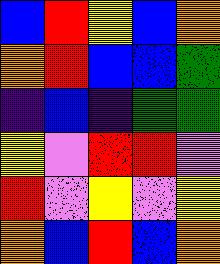[["blue", "red", "yellow", "blue", "orange"], ["orange", "red", "blue", "blue", "green"], ["indigo", "blue", "indigo", "green", "green"], ["yellow", "violet", "red", "red", "violet"], ["red", "violet", "yellow", "violet", "yellow"], ["orange", "blue", "red", "blue", "orange"]]